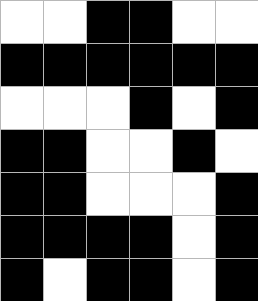[["white", "white", "black", "black", "white", "white"], ["black", "black", "black", "black", "black", "black"], ["white", "white", "white", "black", "white", "black"], ["black", "black", "white", "white", "black", "white"], ["black", "black", "white", "white", "white", "black"], ["black", "black", "black", "black", "white", "black"], ["black", "white", "black", "black", "white", "black"]]